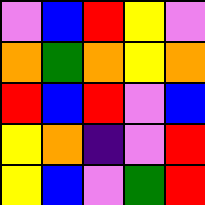[["violet", "blue", "red", "yellow", "violet"], ["orange", "green", "orange", "yellow", "orange"], ["red", "blue", "red", "violet", "blue"], ["yellow", "orange", "indigo", "violet", "red"], ["yellow", "blue", "violet", "green", "red"]]